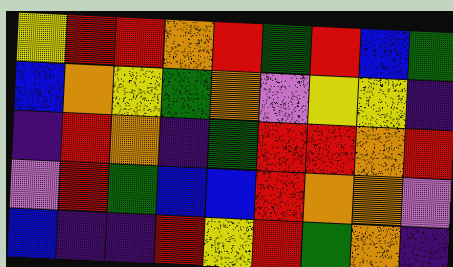[["yellow", "red", "red", "orange", "red", "green", "red", "blue", "green"], ["blue", "orange", "yellow", "green", "orange", "violet", "yellow", "yellow", "indigo"], ["indigo", "red", "orange", "indigo", "green", "red", "red", "orange", "red"], ["violet", "red", "green", "blue", "blue", "red", "orange", "orange", "violet"], ["blue", "indigo", "indigo", "red", "yellow", "red", "green", "orange", "indigo"]]